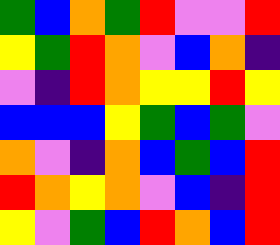[["green", "blue", "orange", "green", "red", "violet", "violet", "red"], ["yellow", "green", "red", "orange", "violet", "blue", "orange", "indigo"], ["violet", "indigo", "red", "orange", "yellow", "yellow", "red", "yellow"], ["blue", "blue", "blue", "yellow", "green", "blue", "green", "violet"], ["orange", "violet", "indigo", "orange", "blue", "green", "blue", "red"], ["red", "orange", "yellow", "orange", "violet", "blue", "indigo", "red"], ["yellow", "violet", "green", "blue", "red", "orange", "blue", "red"]]